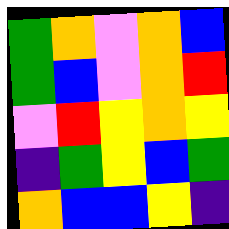[["green", "orange", "violet", "orange", "blue"], ["green", "blue", "violet", "orange", "red"], ["violet", "red", "yellow", "orange", "yellow"], ["indigo", "green", "yellow", "blue", "green"], ["orange", "blue", "blue", "yellow", "indigo"]]